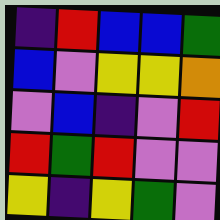[["indigo", "red", "blue", "blue", "green"], ["blue", "violet", "yellow", "yellow", "orange"], ["violet", "blue", "indigo", "violet", "red"], ["red", "green", "red", "violet", "violet"], ["yellow", "indigo", "yellow", "green", "violet"]]